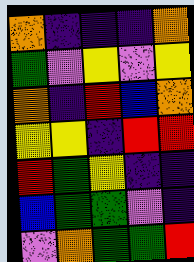[["orange", "indigo", "indigo", "indigo", "orange"], ["green", "violet", "yellow", "violet", "yellow"], ["orange", "indigo", "red", "blue", "orange"], ["yellow", "yellow", "indigo", "red", "red"], ["red", "green", "yellow", "indigo", "indigo"], ["blue", "green", "green", "violet", "indigo"], ["violet", "orange", "green", "green", "red"]]